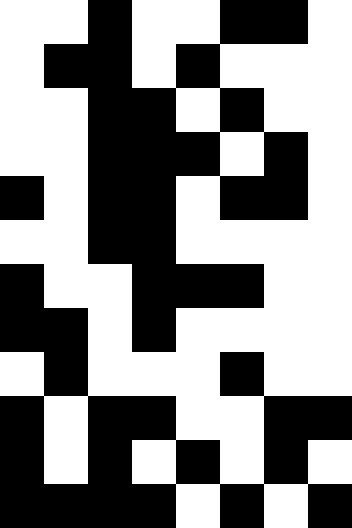[["white", "white", "black", "white", "white", "black", "black", "white"], ["white", "black", "black", "white", "black", "white", "white", "white"], ["white", "white", "black", "black", "white", "black", "white", "white"], ["white", "white", "black", "black", "black", "white", "black", "white"], ["black", "white", "black", "black", "white", "black", "black", "white"], ["white", "white", "black", "black", "white", "white", "white", "white"], ["black", "white", "white", "black", "black", "black", "white", "white"], ["black", "black", "white", "black", "white", "white", "white", "white"], ["white", "black", "white", "white", "white", "black", "white", "white"], ["black", "white", "black", "black", "white", "white", "black", "black"], ["black", "white", "black", "white", "black", "white", "black", "white"], ["black", "black", "black", "black", "white", "black", "white", "black"]]